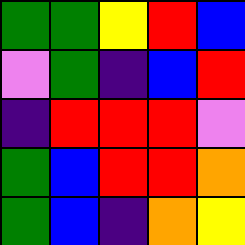[["green", "green", "yellow", "red", "blue"], ["violet", "green", "indigo", "blue", "red"], ["indigo", "red", "red", "red", "violet"], ["green", "blue", "red", "red", "orange"], ["green", "blue", "indigo", "orange", "yellow"]]